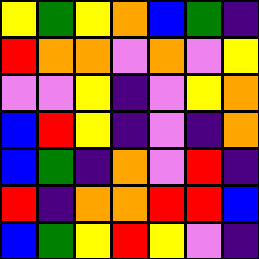[["yellow", "green", "yellow", "orange", "blue", "green", "indigo"], ["red", "orange", "orange", "violet", "orange", "violet", "yellow"], ["violet", "violet", "yellow", "indigo", "violet", "yellow", "orange"], ["blue", "red", "yellow", "indigo", "violet", "indigo", "orange"], ["blue", "green", "indigo", "orange", "violet", "red", "indigo"], ["red", "indigo", "orange", "orange", "red", "red", "blue"], ["blue", "green", "yellow", "red", "yellow", "violet", "indigo"]]